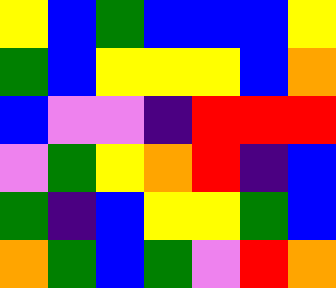[["yellow", "blue", "green", "blue", "blue", "blue", "yellow"], ["green", "blue", "yellow", "yellow", "yellow", "blue", "orange"], ["blue", "violet", "violet", "indigo", "red", "red", "red"], ["violet", "green", "yellow", "orange", "red", "indigo", "blue"], ["green", "indigo", "blue", "yellow", "yellow", "green", "blue"], ["orange", "green", "blue", "green", "violet", "red", "orange"]]